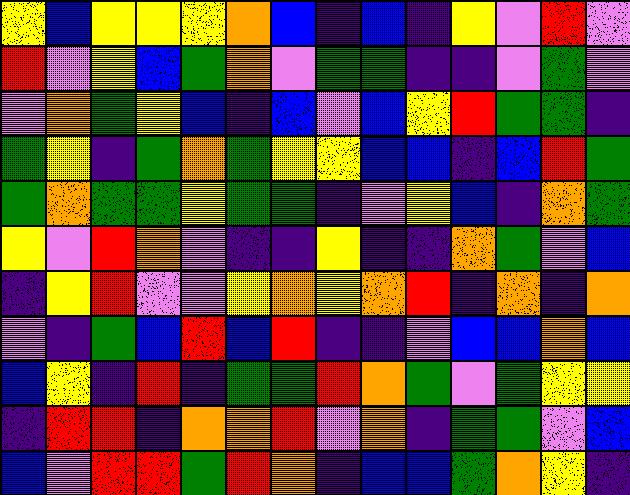[["yellow", "blue", "yellow", "yellow", "yellow", "orange", "blue", "indigo", "blue", "indigo", "yellow", "violet", "red", "violet"], ["red", "violet", "yellow", "blue", "green", "orange", "violet", "green", "green", "indigo", "indigo", "violet", "green", "violet"], ["violet", "orange", "green", "yellow", "blue", "indigo", "blue", "violet", "blue", "yellow", "red", "green", "green", "indigo"], ["green", "yellow", "indigo", "green", "orange", "green", "yellow", "yellow", "blue", "blue", "indigo", "blue", "red", "green"], ["green", "orange", "green", "green", "yellow", "green", "green", "indigo", "violet", "yellow", "blue", "indigo", "orange", "green"], ["yellow", "violet", "red", "orange", "violet", "indigo", "indigo", "yellow", "indigo", "indigo", "orange", "green", "violet", "blue"], ["indigo", "yellow", "red", "violet", "violet", "yellow", "orange", "yellow", "orange", "red", "indigo", "orange", "indigo", "orange"], ["violet", "indigo", "green", "blue", "red", "blue", "red", "indigo", "indigo", "violet", "blue", "blue", "orange", "blue"], ["blue", "yellow", "indigo", "red", "indigo", "green", "green", "red", "orange", "green", "violet", "green", "yellow", "yellow"], ["indigo", "red", "red", "indigo", "orange", "orange", "red", "violet", "orange", "indigo", "green", "green", "violet", "blue"], ["blue", "violet", "red", "red", "green", "red", "orange", "indigo", "blue", "blue", "green", "orange", "yellow", "indigo"]]